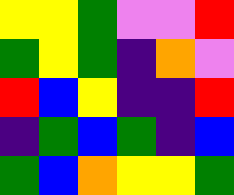[["yellow", "yellow", "green", "violet", "violet", "red"], ["green", "yellow", "green", "indigo", "orange", "violet"], ["red", "blue", "yellow", "indigo", "indigo", "red"], ["indigo", "green", "blue", "green", "indigo", "blue"], ["green", "blue", "orange", "yellow", "yellow", "green"]]